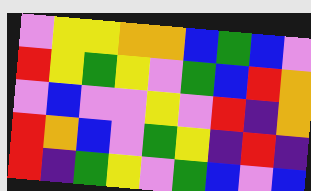[["violet", "yellow", "yellow", "orange", "orange", "blue", "green", "blue", "violet"], ["red", "yellow", "green", "yellow", "violet", "green", "blue", "red", "orange"], ["violet", "blue", "violet", "violet", "yellow", "violet", "red", "indigo", "orange"], ["red", "orange", "blue", "violet", "green", "yellow", "indigo", "red", "indigo"], ["red", "indigo", "green", "yellow", "violet", "green", "blue", "violet", "blue"]]